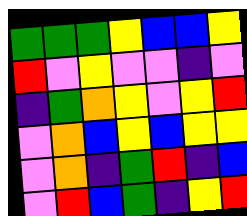[["green", "green", "green", "yellow", "blue", "blue", "yellow"], ["red", "violet", "yellow", "violet", "violet", "indigo", "violet"], ["indigo", "green", "orange", "yellow", "violet", "yellow", "red"], ["violet", "orange", "blue", "yellow", "blue", "yellow", "yellow"], ["violet", "orange", "indigo", "green", "red", "indigo", "blue"], ["violet", "red", "blue", "green", "indigo", "yellow", "red"]]